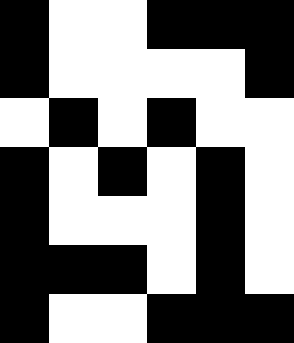[["black", "white", "white", "black", "black", "black"], ["black", "white", "white", "white", "white", "black"], ["white", "black", "white", "black", "white", "white"], ["black", "white", "black", "white", "black", "white"], ["black", "white", "white", "white", "black", "white"], ["black", "black", "black", "white", "black", "white"], ["black", "white", "white", "black", "black", "black"]]